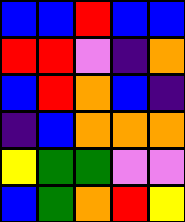[["blue", "blue", "red", "blue", "blue"], ["red", "red", "violet", "indigo", "orange"], ["blue", "red", "orange", "blue", "indigo"], ["indigo", "blue", "orange", "orange", "orange"], ["yellow", "green", "green", "violet", "violet"], ["blue", "green", "orange", "red", "yellow"]]